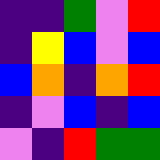[["indigo", "indigo", "green", "violet", "red"], ["indigo", "yellow", "blue", "violet", "blue"], ["blue", "orange", "indigo", "orange", "red"], ["indigo", "violet", "blue", "indigo", "blue"], ["violet", "indigo", "red", "green", "green"]]